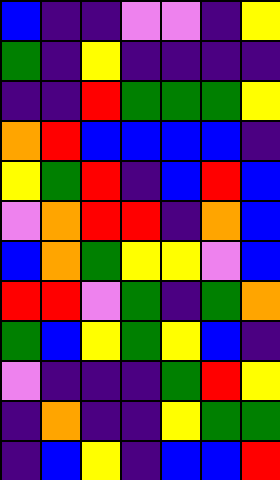[["blue", "indigo", "indigo", "violet", "violet", "indigo", "yellow"], ["green", "indigo", "yellow", "indigo", "indigo", "indigo", "indigo"], ["indigo", "indigo", "red", "green", "green", "green", "yellow"], ["orange", "red", "blue", "blue", "blue", "blue", "indigo"], ["yellow", "green", "red", "indigo", "blue", "red", "blue"], ["violet", "orange", "red", "red", "indigo", "orange", "blue"], ["blue", "orange", "green", "yellow", "yellow", "violet", "blue"], ["red", "red", "violet", "green", "indigo", "green", "orange"], ["green", "blue", "yellow", "green", "yellow", "blue", "indigo"], ["violet", "indigo", "indigo", "indigo", "green", "red", "yellow"], ["indigo", "orange", "indigo", "indigo", "yellow", "green", "green"], ["indigo", "blue", "yellow", "indigo", "blue", "blue", "red"]]